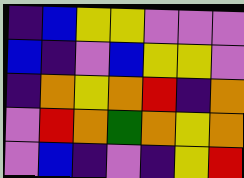[["indigo", "blue", "yellow", "yellow", "violet", "violet", "violet"], ["blue", "indigo", "violet", "blue", "yellow", "yellow", "violet"], ["indigo", "orange", "yellow", "orange", "red", "indigo", "orange"], ["violet", "red", "orange", "green", "orange", "yellow", "orange"], ["violet", "blue", "indigo", "violet", "indigo", "yellow", "red"]]